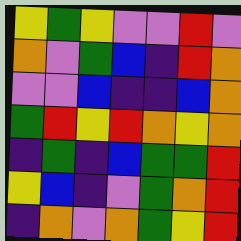[["yellow", "green", "yellow", "violet", "violet", "red", "violet"], ["orange", "violet", "green", "blue", "indigo", "red", "orange"], ["violet", "violet", "blue", "indigo", "indigo", "blue", "orange"], ["green", "red", "yellow", "red", "orange", "yellow", "orange"], ["indigo", "green", "indigo", "blue", "green", "green", "red"], ["yellow", "blue", "indigo", "violet", "green", "orange", "red"], ["indigo", "orange", "violet", "orange", "green", "yellow", "red"]]